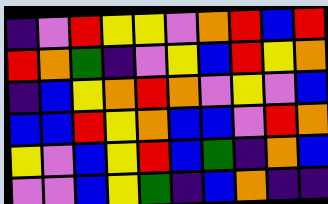[["indigo", "violet", "red", "yellow", "yellow", "violet", "orange", "red", "blue", "red"], ["red", "orange", "green", "indigo", "violet", "yellow", "blue", "red", "yellow", "orange"], ["indigo", "blue", "yellow", "orange", "red", "orange", "violet", "yellow", "violet", "blue"], ["blue", "blue", "red", "yellow", "orange", "blue", "blue", "violet", "red", "orange"], ["yellow", "violet", "blue", "yellow", "red", "blue", "green", "indigo", "orange", "blue"], ["violet", "violet", "blue", "yellow", "green", "indigo", "blue", "orange", "indigo", "indigo"]]